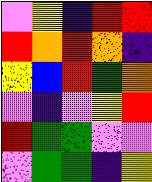[["violet", "yellow", "indigo", "red", "red"], ["red", "orange", "red", "orange", "indigo"], ["yellow", "blue", "red", "green", "orange"], ["violet", "indigo", "violet", "yellow", "red"], ["red", "green", "green", "violet", "violet"], ["violet", "green", "green", "indigo", "yellow"]]